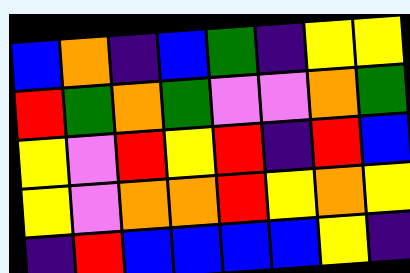[["blue", "orange", "indigo", "blue", "green", "indigo", "yellow", "yellow"], ["red", "green", "orange", "green", "violet", "violet", "orange", "green"], ["yellow", "violet", "red", "yellow", "red", "indigo", "red", "blue"], ["yellow", "violet", "orange", "orange", "red", "yellow", "orange", "yellow"], ["indigo", "red", "blue", "blue", "blue", "blue", "yellow", "indigo"]]